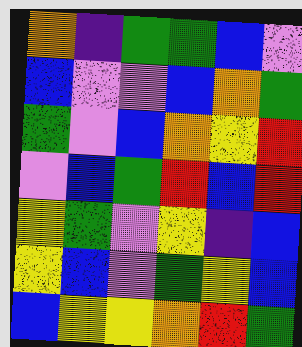[["orange", "indigo", "green", "green", "blue", "violet"], ["blue", "violet", "violet", "blue", "orange", "green"], ["green", "violet", "blue", "orange", "yellow", "red"], ["violet", "blue", "green", "red", "blue", "red"], ["yellow", "green", "violet", "yellow", "indigo", "blue"], ["yellow", "blue", "violet", "green", "yellow", "blue"], ["blue", "yellow", "yellow", "orange", "red", "green"]]